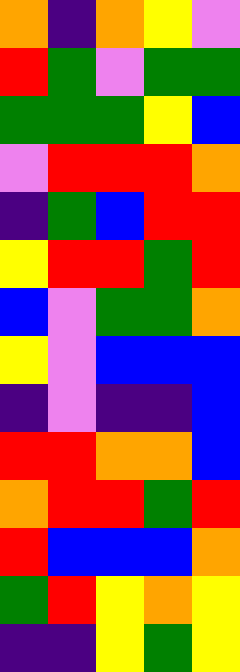[["orange", "indigo", "orange", "yellow", "violet"], ["red", "green", "violet", "green", "green"], ["green", "green", "green", "yellow", "blue"], ["violet", "red", "red", "red", "orange"], ["indigo", "green", "blue", "red", "red"], ["yellow", "red", "red", "green", "red"], ["blue", "violet", "green", "green", "orange"], ["yellow", "violet", "blue", "blue", "blue"], ["indigo", "violet", "indigo", "indigo", "blue"], ["red", "red", "orange", "orange", "blue"], ["orange", "red", "red", "green", "red"], ["red", "blue", "blue", "blue", "orange"], ["green", "red", "yellow", "orange", "yellow"], ["indigo", "indigo", "yellow", "green", "yellow"]]